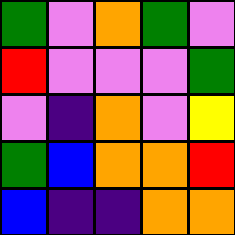[["green", "violet", "orange", "green", "violet"], ["red", "violet", "violet", "violet", "green"], ["violet", "indigo", "orange", "violet", "yellow"], ["green", "blue", "orange", "orange", "red"], ["blue", "indigo", "indigo", "orange", "orange"]]